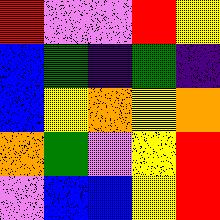[["red", "violet", "violet", "red", "yellow"], ["blue", "green", "indigo", "green", "indigo"], ["blue", "yellow", "orange", "yellow", "orange"], ["orange", "green", "violet", "yellow", "red"], ["violet", "blue", "blue", "yellow", "red"]]